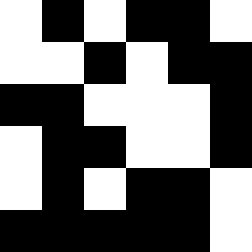[["white", "black", "white", "black", "black", "white"], ["white", "white", "black", "white", "black", "black"], ["black", "black", "white", "white", "white", "black"], ["white", "black", "black", "white", "white", "black"], ["white", "black", "white", "black", "black", "white"], ["black", "black", "black", "black", "black", "white"]]